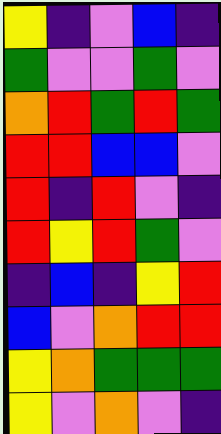[["yellow", "indigo", "violet", "blue", "indigo"], ["green", "violet", "violet", "green", "violet"], ["orange", "red", "green", "red", "green"], ["red", "red", "blue", "blue", "violet"], ["red", "indigo", "red", "violet", "indigo"], ["red", "yellow", "red", "green", "violet"], ["indigo", "blue", "indigo", "yellow", "red"], ["blue", "violet", "orange", "red", "red"], ["yellow", "orange", "green", "green", "green"], ["yellow", "violet", "orange", "violet", "indigo"]]